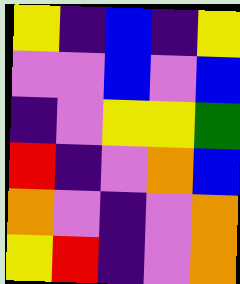[["yellow", "indigo", "blue", "indigo", "yellow"], ["violet", "violet", "blue", "violet", "blue"], ["indigo", "violet", "yellow", "yellow", "green"], ["red", "indigo", "violet", "orange", "blue"], ["orange", "violet", "indigo", "violet", "orange"], ["yellow", "red", "indigo", "violet", "orange"]]